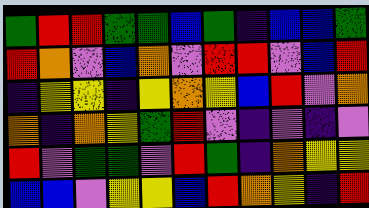[["green", "red", "red", "green", "green", "blue", "green", "indigo", "blue", "blue", "green"], ["red", "orange", "violet", "blue", "orange", "violet", "red", "red", "violet", "blue", "red"], ["indigo", "yellow", "yellow", "indigo", "yellow", "orange", "yellow", "blue", "red", "violet", "orange"], ["orange", "indigo", "orange", "yellow", "green", "red", "violet", "indigo", "violet", "indigo", "violet"], ["red", "violet", "green", "green", "violet", "red", "green", "indigo", "orange", "yellow", "yellow"], ["blue", "blue", "violet", "yellow", "yellow", "blue", "red", "orange", "yellow", "indigo", "red"]]